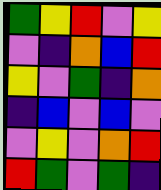[["green", "yellow", "red", "violet", "yellow"], ["violet", "indigo", "orange", "blue", "red"], ["yellow", "violet", "green", "indigo", "orange"], ["indigo", "blue", "violet", "blue", "violet"], ["violet", "yellow", "violet", "orange", "red"], ["red", "green", "violet", "green", "indigo"]]